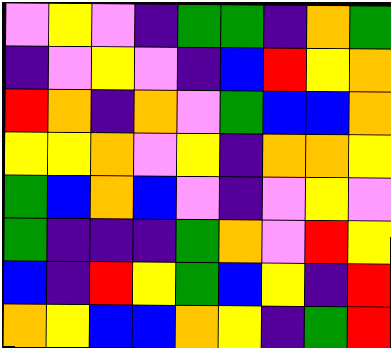[["violet", "yellow", "violet", "indigo", "green", "green", "indigo", "orange", "green"], ["indigo", "violet", "yellow", "violet", "indigo", "blue", "red", "yellow", "orange"], ["red", "orange", "indigo", "orange", "violet", "green", "blue", "blue", "orange"], ["yellow", "yellow", "orange", "violet", "yellow", "indigo", "orange", "orange", "yellow"], ["green", "blue", "orange", "blue", "violet", "indigo", "violet", "yellow", "violet"], ["green", "indigo", "indigo", "indigo", "green", "orange", "violet", "red", "yellow"], ["blue", "indigo", "red", "yellow", "green", "blue", "yellow", "indigo", "red"], ["orange", "yellow", "blue", "blue", "orange", "yellow", "indigo", "green", "red"]]